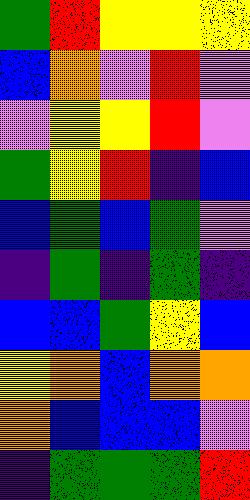[["green", "red", "yellow", "yellow", "yellow"], ["blue", "orange", "violet", "red", "violet"], ["violet", "yellow", "yellow", "red", "violet"], ["green", "yellow", "red", "indigo", "blue"], ["blue", "green", "blue", "green", "violet"], ["indigo", "green", "indigo", "green", "indigo"], ["blue", "blue", "green", "yellow", "blue"], ["yellow", "orange", "blue", "orange", "orange"], ["orange", "blue", "blue", "blue", "violet"], ["indigo", "green", "green", "green", "red"]]